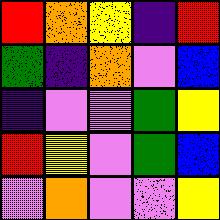[["red", "orange", "yellow", "indigo", "red"], ["green", "indigo", "orange", "violet", "blue"], ["indigo", "violet", "violet", "green", "yellow"], ["red", "yellow", "violet", "green", "blue"], ["violet", "orange", "violet", "violet", "yellow"]]